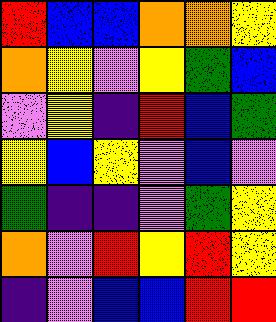[["red", "blue", "blue", "orange", "orange", "yellow"], ["orange", "yellow", "violet", "yellow", "green", "blue"], ["violet", "yellow", "indigo", "red", "blue", "green"], ["yellow", "blue", "yellow", "violet", "blue", "violet"], ["green", "indigo", "indigo", "violet", "green", "yellow"], ["orange", "violet", "red", "yellow", "red", "yellow"], ["indigo", "violet", "blue", "blue", "red", "red"]]